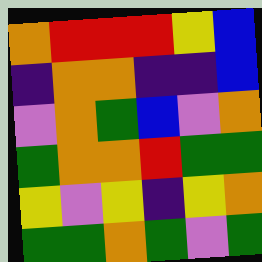[["orange", "red", "red", "red", "yellow", "blue"], ["indigo", "orange", "orange", "indigo", "indigo", "blue"], ["violet", "orange", "green", "blue", "violet", "orange"], ["green", "orange", "orange", "red", "green", "green"], ["yellow", "violet", "yellow", "indigo", "yellow", "orange"], ["green", "green", "orange", "green", "violet", "green"]]